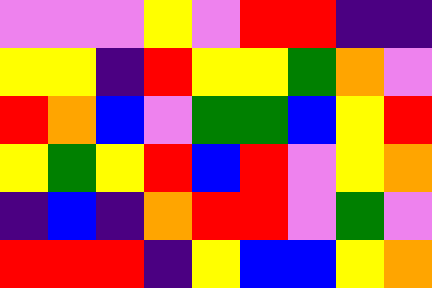[["violet", "violet", "violet", "yellow", "violet", "red", "red", "indigo", "indigo"], ["yellow", "yellow", "indigo", "red", "yellow", "yellow", "green", "orange", "violet"], ["red", "orange", "blue", "violet", "green", "green", "blue", "yellow", "red"], ["yellow", "green", "yellow", "red", "blue", "red", "violet", "yellow", "orange"], ["indigo", "blue", "indigo", "orange", "red", "red", "violet", "green", "violet"], ["red", "red", "red", "indigo", "yellow", "blue", "blue", "yellow", "orange"]]